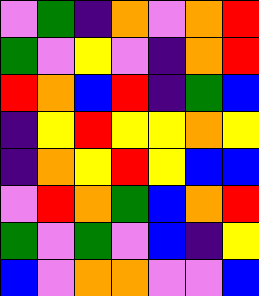[["violet", "green", "indigo", "orange", "violet", "orange", "red"], ["green", "violet", "yellow", "violet", "indigo", "orange", "red"], ["red", "orange", "blue", "red", "indigo", "green", "blue"], ["indigo", "yellow", "red", "yellow", "yellow", "orange", "yellow"], ["indigo", "orange", "yellow", "red", "yellow", "blue", "blue"], ["violet", "red", "orange", "green", "blue", "orange", "red"], ["green", "violet", "green", "violet", "blue", "indigo", "yellow"], ["blue", "violet", "orange", "orange", "violet", "violet", "blue"]]